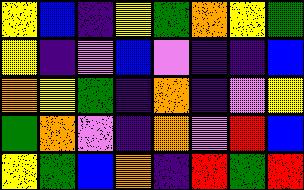[["yellow", "blue", "indigo", "yellow", "green", "orange", "yellow", "green"], ["yellow", "indigo", "violet", "blue", "violet", "indigo", "indigo", "blue"], ["orange", "yellow", "green", "indigo", "orange", "indigo", "violet", "yellow"], ["green", "orange", "violet", "indigo", "orange", "violet", "red", "blue"], ["yellow", "green", "blue", "orange", "indigo", "red", "green", "red"]]